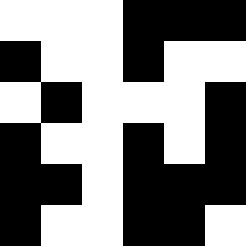[["white", "white", "white", "black", "black", "black"], ["black", "white", "white", "black", "white", "white"], ["white", "black", "white", "white", "white", "black"], ["black", "white", "white", "black", "white", "black"], ["black", "black", "white", "black", "black", "black"], ["black", "white", "white", "black", "black", "white"]]